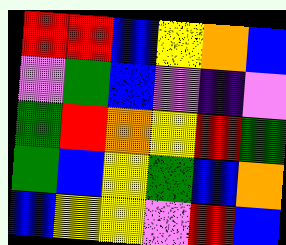[["red", "red", "blue", "yellow", "orange", "blue"], ["violet", "green", "blue", "violet", "indigo", "violet"], ["green", "red", "orange", "yellow", "red", "green"], ["green", "blue", "yellow", "green", "blue", "orange"], ["blue", "yellow", "yellow", "violet", "red", "blue"]]